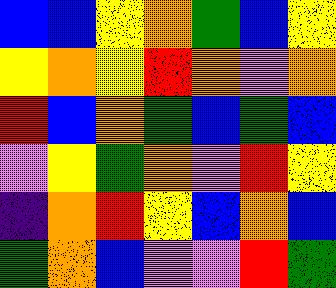[["blue", "blue", "yellow", "orange", "green", "blue", "yellow"], ["yellow", "orange", "yellow", "red", "orange", "violet", "orange"], ["red", "blue", "orange", "green", "blue", "green", "blue"], ["violet", "yellow", "green", "orange", "violet", "red", "yellow"], ["indigo", "orange", "red", "yellow", "blue", "orange", "blue"], ["green", "orange", "blue", "violet", "violet", "red", "green"]]